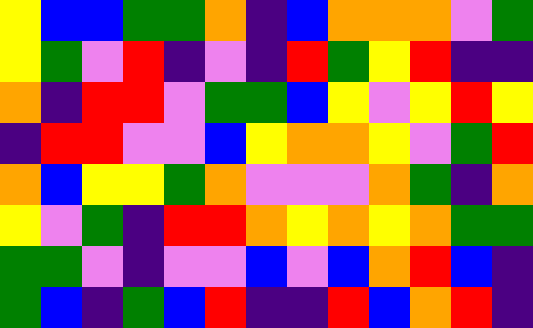[["yellow", "blue", "blue", "green", "green", "orange", "indigo", "blue", "orange", "orange", "orange", "violet", "green"], ["yellow", "green", "violet", "red", "indigo", "violet", "indigo", "red", "green", "yellow", "red", "indigo", "indigo"], ["orange", "indigo", "red", "red", "violet", "green", "green", "blue", "yellow", "violet", "yellow", "red", "yellow"], ["indigo", "red", "red", "violet", "violet", "blue", "yellow", "orange", "orange", "yellow", "violet", "green", "red"], ["orange", "blue", "yellow", "yellow", "green", "orange", "violet", "violet", "violet", "orange", "green", "indigo", "orange"], ["yellow", "violet", "green", "indigo", "red", "red", "orange", "yellow", "orange", "yellow", "orange", "green", "green"], ["green", "green", "violet", "indigo", "violet", "violet", "blue", "violet", "blue", "orange", "red", "blue", "indigo"], ["green", "blue", "indigo", "green", "blue", "red", "indigo", "indigo", "red", "blue", "orange", "red", "indigo"]]